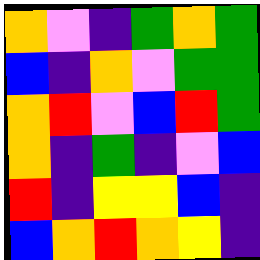[["orange", "violet", "indigo", "green", "orange", "green"], ["blue", "indigo", "orange", "violet", "green", "green"], ["orange", "red", "violet", "blue", "red", "green"], ["orange", "indigo", "green", "indigo", "violet", "blue"], ["red", "indigo", "yellow", "yellow", "blue", "indigo"], ["blue", "orange", "red", "orange", "yellow", "indigo"]]